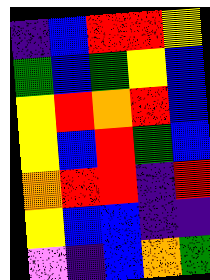[["indigo", "blue", "red", "red", "yellow"], ["green", "blue", "green", "yellow", "blue"], ["yellow", "red", "orange", "red", "blue"], ["yellow", "blue", "red", "green", "blue"], ["orange", "red", "red", "indigo", "red"], ["yellow", "blue", "blue", "indigo", "indigo"], ["violet", "indigo", "blue", "orange", "green"]]